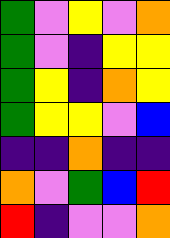[["green", "violet", "yellow", "violet", "orange"], ["green", "violet", "indigo", "yellow", "yellow"], ["green", "yellow", "indigo", "orange", "yellow"], ["green", "yellow", "yellow", "violet", "blue"], ["indigo", "indigo", "orange", "indigo", "indigo"], ["orange", "violet", "green", "blue", "red"], ["red", "indigo", "violet", "violet", "orange"]]